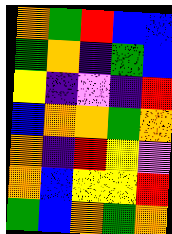[["orange", "green", "red", "blue", "blue"], ["green", "orange", "indigo", "green", "blue"], ["yellow", "indigo", "violet", "indigo", "red"], ["blue", "orange", "orange", "green", "orange"], ["orange", "indigo", "red", "yellow", "violet"], ["orange", "blue", "yellow", "yellow", "red"], ["green", "blue", "orange", "green", "orange"]]